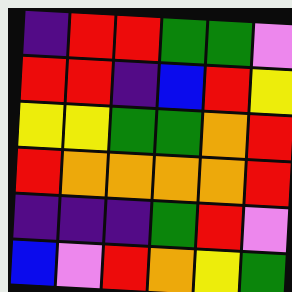[["indigo", "red", "red", "green", "green", "violet"], ["red", "red", "indigo", "blue", "red", "yellow"], ["yellow", "yellow", "green", "green", "orange", "red"], ["red", "orange", "orange", "orange", "orange", "red"], ["indigo", "indigo", "indigo", "green", "red", "violet"], ["blue", "violet", "red", "orange", "yellow", "green"]]